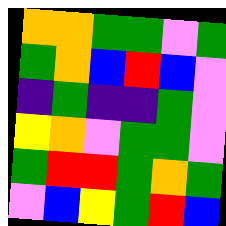[["orange", "orange", "green", "green", "violet", "green"], ["green", "orange", "blue", "red", "blue", "violet"], ["indigo", "green", "indigo", "indigo", "green", "violet"], ["yellow", "orange", "violet", "green", "green", "violet"], ["green", "red", "red", "green", "orange", "green"], ["violet", "blue", "yellow", "green", "red", "blue"]]